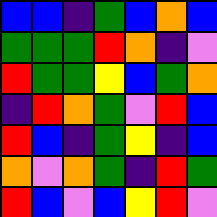[["blue", "blue", "indigo", "green", "blue", "orange", "blue"], ["green", "green", "green", "red", "orange", "indigo", "violet"], ["red", "green", "green", "yellow", "blue", "green", "orange"], ["indigo", "red", "orange", "green", "violet", "red", "blue"], ["red", "blue", "indigo", "green", "yellow", "indigo", "blue"], ["orange", "violet", "orange", "green", "indigo", "red", "green"], ["red", "blue", "violet", "blue", "yellow", "red", "violet"]]